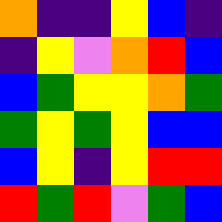[["orange", "indigo", "indigo", "yellow", "blue", "indigo"], ["indigo", "yellow", "violet", "orange", "red", "blue"], ["blue", "green", "yellow", "yellow", "orange", "green"], ["green", "yellow", "green", "yellow", "blue", "blue"], ["blue", "yellow", "indigo", "yellow", "red", "red"], ["red", "green", "red", "violet", "green", "blue"]]